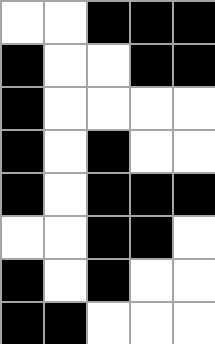[["white", "white", "black", "black", "black"], ["black", "white", "white", "black", "black"], ["black", "white", "white", "white", "white"], ["black", "white", "black", "white", "white"], ["black", "white", "black", "black", "black"], ["white", "white", "black", "black", "white"], ["black", "white", "black", "white", "white"], ["black", "black", "white", "white", "white"]]